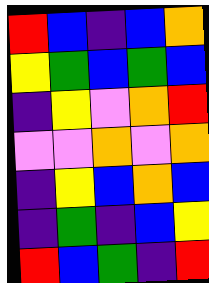[["red", "blue", "indigo", "blue", "orange"], ["yellow", "green", "blue", "green", "blue"], ["indigo", "yellow", "violet", "orange", "red"], ["violet", "violet", "orange", "violet", "orange"], ["indigo", "yellow", "blue", "orange", "blue"], ["indigo", "green", "indigo", "blue", "yellow"], ["red", "blue", "green", "indigo", "red"]]